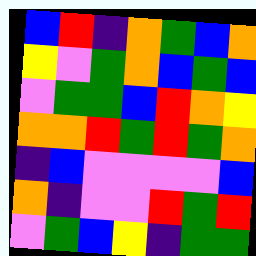[["blue", "red", "indigo", "orange", "green", "blue", "orange"], ["yellow", "violet", "green", "orange", "blue", "green", "blue"], ["violet", "green", "green", "blue", "red", "orange", "yellow"], ["orange", "orange", "red", "green", "red", "green", "orange"], ["indigo", "blue", "violet", "violet", "violet", "violet", "blue"], ["orange", "indigo", "violet", "violet", "red", "green", "red"], ["violet", "green", "blue", "yellow", "indigo", "green", "green"]]